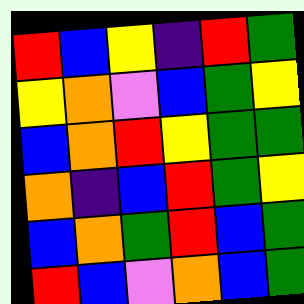[["red", "blue", "yellow", "indigo", "red", "green"], ["yellow", "orange", "violet", "blue", "green", "yellow"], ["blue", "orange", "red", "yellow", "green", "green"], ["orange", "indigo", "blue", "red", "green", "yellow"], ["blue", "orange", "green", "red", "blue", "green"], ["red", "blue", "violet", "orange", "blue", "green"]]